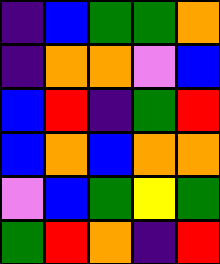[["indigo", "blue", "green", "green", "orange"], ["indigo", "orange", "orange", "violet", "blue"], ["blue", "red", "indigo", "green", "red"], ["blue", "orange", "blue", "orange", "orange"], ["violet", "blue", "green", "yellow", "green"], ["green", "red", "orange", "indigo", "red"]]